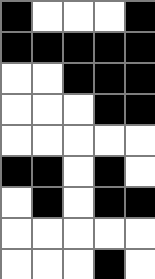[["black", "white", "white", "white", "black"], ["black", "black", "black", "black", "black"], ["white", "white", "black", "black", "black"], ["white", "white", "white", "black", "black"], ["white", "white", "white", "white", "white"], ["black", "black", "white", "black", "white"], ["white", "black", "white", "black", "black"], ["white", "white", "white", "white", "white"], ["white", "white", "white", "black", "white"]]